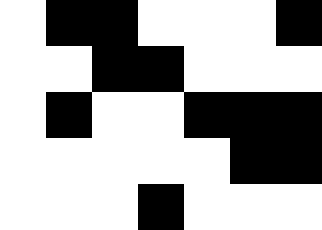[["white", "black", "black", "white", "white", "white", "black"], ["white", "white", "black", "black", "white", "white", "white"], ["white", "black", "white", "white", "black", "black", "black"], ["white", "white", "white", "white", "white", "black", "black"], ["white", "white", "white", "black", "white", "white", "white"]]